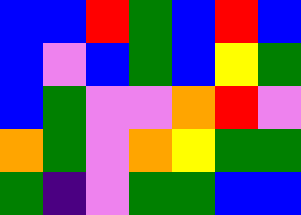[["blue", "blue", "red", "green", "blue", "red", "blue"], ["blue", "violet", "blue", "green", "blue", "yellow", "green"], ["blue", "green", "violet", "violet", "orange", "red", "violet"], ["orange", "green", "violet", "orange", "yellow", "green", "green"], ["green", "indigo", "violet", "green", "green", "blue", "blue"]]